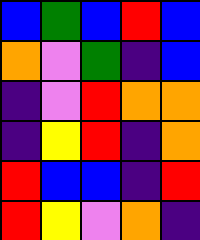[["blue", "green", "blue", "red", "blue"], ["orange", "violet", "green", "indigo", "blue"], ["indigo", "violet", "red", "orange", "orange"], ["indigo", "yellow", "red", "indigo", "orange"], ["red", "blue", "blue", "indigo", "red"], ["red", "yellow", "violet", "orange", "indigo"]]